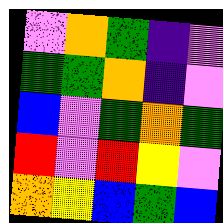[["violet", "orange", "green", "indigo", "violet"], ["green", "green", "orange", "indigo", "violet"], ["blue", "violet", "green", "orange", "green"], ["red", "violet", "red", "yellow", "violet"], ["orange", "yellow", "blue", "green", "blue"]]